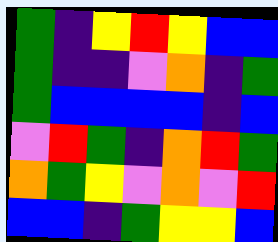[["green", "indigo", "yellow", "red", "yellow", "blue", "blue"], ["green", "indigo", "indigo", "violet", "orange", "indigo", "green"], ["green", "blue", "blue", "blue", "blue", "indigo", "blue"], ["violet", "red", "green", "indigo", "orange", "red", "green"], ["orange", "green", "yellow", "violet", "orange", "violet", "red"], ["blue", "blue", "indigo", "green", "yellow", "yellow", "blue"]]